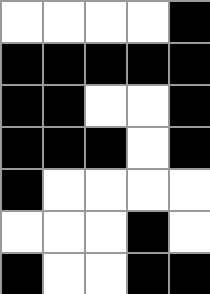[["white", "white", "white", "white", "black"], ["black", "black", "black", "black", "black"], ["black", "black", "white", "white", "black"], ["black", "black", "black", "white", "black"], ["black", "white", "white", "white", "white"], ["white", "white", "white", "black", "white"], ["black", "white", "white", "black", "black"]]